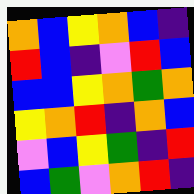[["orange", "blue", "yellow", "orange", "blue", "indigo"], ["red", "blue", "indigo", "violet", "red", "blue"], ["blue", "blue", "yellow", "orange", "green", "orange"], ["yellow", "orange", "red", "indigo", "orange", "blue"], ["violet", "blue", "yellow", "green", "indigo", "red"], ["blue", "green", "violet", "orange", "red", "indigo"]]